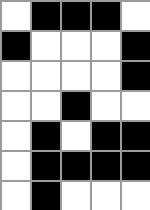[["white", "black", "black", "black", "white"], ["black", "white", "white", "white", "black"], ["white", "white", "white", "white", "black"], ["white", "white", "black", "white", "white"], ["white", "black", "white", "black", "black"], ["white", "black", "black", "black", "black"], ["white", "black", "white", "white", "white"]]